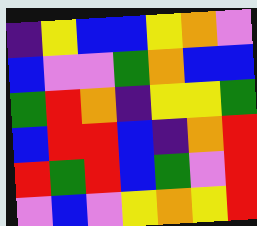[["indigo", "yellow", "blue", "blue", "yellow", "orange", "violet"], ["blue", "violet", "violet", "green", "orange", "blue", "blue"], ["green", "red", "orange", "indigo", "yellow", "yellow", "green"], ["blue", "red", "red", "blue", "indigo", "orange", "red"], ["red", "green", "red", "blue", "green", "violet", "red"], ["violet", "blue", "violet", "yellow", "orange", "yellow", "red"]]